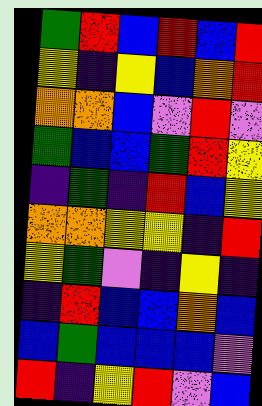[["green", "red", "blue", "red", "blue", "red"], ["yellow", "indigo", "yellow", "blue", "orange", "red"], ["orange", "orange", "blue", "violet", "red", "violet"], ["green", "blue", "blue", "green", "red", "yellow"], ["indigo", "green", "indigo", "red", "blue", "yellow"], ["orange", "orange", "yellow", "yellow", "indigo", "red"], ["yellow", "green", "violet", "indigo", "yellow", "indigo"], ["indigo", "red", "blue", "blue", "orange", "blue"], ["blue", "green", "blue", "blue", "blue", "violet"], ["red", "indigo", "yellow", "red", "violet", "blue"]]